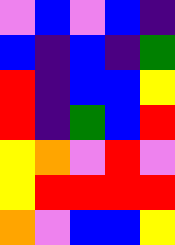[["violet", "blue", "violet", "blue", "indigo"], ["blue", "indigo", "blue", "indigo", "green"], ["red", "indigo", "blue", "blue", "yellow"], ["red", "indigo", "green", "blue", "red"], ["yellow", "orange", "violet", "red", "violet"], ["yellow", "red", "red", "red", "red"], ["orange", "violet", "blue", "blue", "yellow"]]